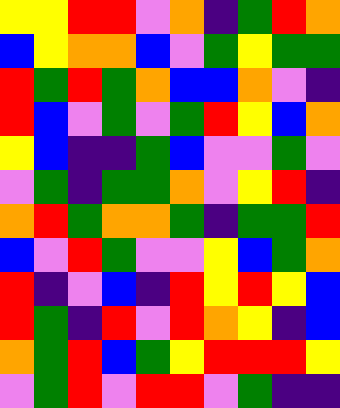[["yellow", "yellow", "red", "red", "violet", "orange", "indigo", "green", "red", "orange"], ["blue", "yellow", "orange", "orange", "blue", "violet", "green", "yellow", "green", "green"], ["red", "green", "red", "green", "orange", "blue", "blue", "orange", "violet", "indigo"], ["red", "blue", "violet", "green", "violet", "green", "red", "yellow", "blue", "orange"], ["yellow", "blue", "indigo", "indigo", "green", "blue", "violet", "violet", "green", "violet"], ["violet", "green", "indigo", "green", "green", "orange", "violet", "yellow", "red", "indigo"], ["orange", "red", "green", "orange", "orange", "green", "indigo", "green", "green", "red"], ["blue", "violet", "red", "green", "violet", "violet", "yellow", "blue", "green", "orange"], ["red", "indigo", "violet", "blue", "indigo", "red", "yellow", "red", "yellow", "blue"], ["red", "green", "indigo", "red", "violet", "red", "orange", "yellow", "indigo", "blue"], ["orange", "green", "red", "blue", "green", "yellow", "red", "red", "red", "yellow"], ["violet", "green", "red", "violet", "red", "red", "violet", "green", "indigo", "indigo"]]